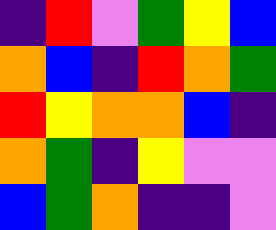[["indigo", "red", "violet", "green", "yellow", "blue"], ["orange", "blue", "indigo", "red", "orange", "green"], ["red", "yellow", "orange", "orange", "blue", "indigo"], ["orange", "green", "indigo", "yellow", "violet", "violet"], ["blue", "green", "orange", "indigo", "indigo", "violet"]]